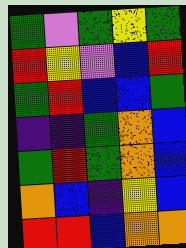[["green", "violet", "green", "yellow", "green"], ["red", "yellow", "violet", "blue", "red"], ["green", "red", "blue", "blue", "green"], ["indigo", "indigo", "green", "orange", "blue"], ["green", "red", "green", "orange", "blue"], ["orange", "blue", "indigo", "yellow", "blue"], ["red", "red", "blue", "orange", "orange"]]